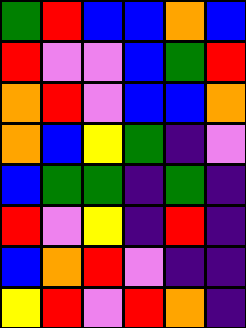[["green", "red", "blue", "blue", "orange", "blue"], ["red", "violet", "violet", "blue", "green", "red"], ["orange", "red", "violet", "blue", "blue", "orange"], ["orange", "blue", "yellow", "green", "indigo", "violet"], ["blue", "green", "green", "indigo", "green", "indigo"], ["red", "violet", "yellow", "indigo", "red", "indigo"], ["blue", "orange", "red", "violet", "indigo", "indigo"], ["yellow", "red", "violet", "red", "orange", "indigo"]]